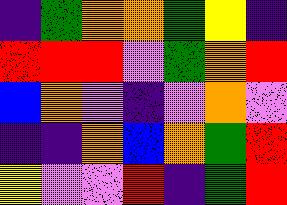[["indigo", "green", "orange", "orange", "green", "yellow", "indigo"], ["red", "red", "red", "violet", "green", "orange", "red"], ["blue", "orange", "violet", "indigo", "violet", "orange", "violet"], ["indigo", "indigo", "orange", "blue", "orange", "green", "red"], ["yellow", "violet", "violet", "red", "indigo", "green", "red"]]